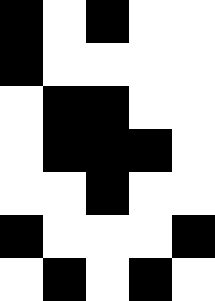[["black", "white", "black", "white", "white"], ["black", "white", "white", "white", "white"], ["white", "black", "black", "white", "white"], ["white", "black", "black", "black", "white"], ["white", "white", "black", "white", "white"], ["black", "white", "white", "white", "black"], ["white", "black", "white", "black", "white"]]